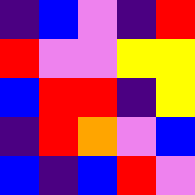[["indigo", "blue", "violet", "indigo", "red"], ["red", "violet", "violet", "yellow", "yellow"], ["blue", "red", "red", "indigo", "yellow"], ["indigo", "red", "orange", "violet", "blue"], ["blue", "indigo", "blue", "red", "violet"]]